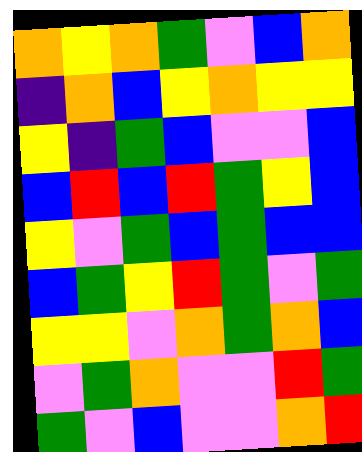[["orange", "yellow", "orange", "green", "violet", "blue", "orange"], ["indigo", "orange", "blue", "yellow", "orange", "yellow", "yellow"], ["yellow", "indigo", "green", "blue", "violet", "violet", "blue"], ["blue", "red", "blue", "red", "green", "yellow", "blue"], ["yellow", "violet", "green", "blue", "green", "blue", "blue"], ["blue", "green", "yellow", "red", "green", "violet", "green"], ["yellow", "yellow", "violet", "orange", "green", "orange", "blue"], ["violet", "green", "orange", "violet", "violet", "red", "green"], ["green", "violet", "blue", "violet", "violet", "orange", "red"]]